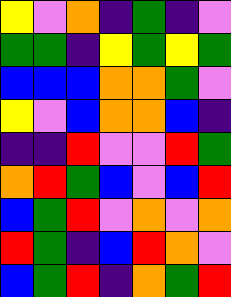[["yellow", "violet", "orange", "indigo", "green", "indigo", "violet"], ["green", "green", "indigo", "yellow", "green", "yellow", "green"], ["blue", "blue", "blue", "orange", "orange", "green", "violet"], ["yellow", "violet", "blue", "orange", "orange", "blue", "indigo"], ["indigo", "indigo", "red", "violet", "violet", "red", "green"], ["orange", "red", "green", "blue", "violet", "blue", "red"], ["blue", "green", "red", "violet", "orange", "violet", "orange"], ["red", "green", "indigo", "blue", "red", "orange", "violet"], ["blue", "green", "red", "indigo", "orange", "green", "red"]]